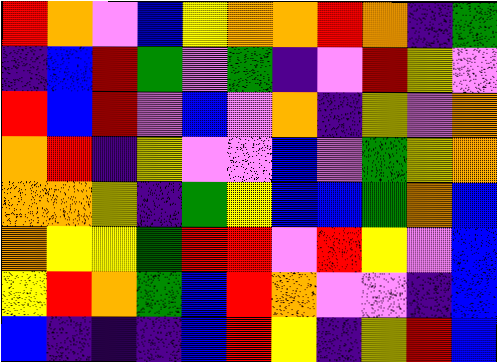[["red", "orange", "violet", "blue", "yellow", "orange", "orange", "red", "orange", "indigo", "green"], ["indigo", "blue", "red", "green", "violet", "green", "indigo", "violet", "red", "yellow", "violet"], ["red", "blue", "red", "violet", "blue", "violet", "orange", "indigo", "yellow", "violet", "orange"], ["orange", "red", "indigo", "yellow", "violet", "violet", "blue", "violet", "green", "yellow", "orange"], ["orange", "orange", "yellow", "indigo", "green", "yellow", "blue", "blue", "green", "orange", "blue"], ["orange", "yellow", "yellow", "green", "red", "red", "violet", "red", "yellow", "violet", "blue"], ["yellow", "red", "orange", "green", "blue", "red", "orange", "violet", "violet", "indigo", "blue"], ["blue", "indigo", "indigo", "indigo", "blue", "red", "yellow", "indigo", "yellow", "red", "blue"]]